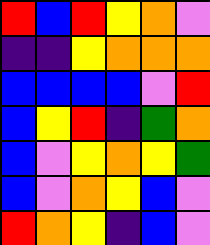[["red", "blue", "red", "yellow", "orange", "violet"], ["indigo", "indigo", "yellow", "orange", "orange", "orange"], ["blue", "blue", "blue", "blue", "violet", "red"], ["blue", "yellow", "red", "indigo", "green", "orange"], ["blue", "violet", "yellow", "orange", "yellow", "green"], ["blue", "violet", "orange", "yellow", "blue", "violet"], ["red", "orange", "yellow", "indigo", "blue", "violet"]]